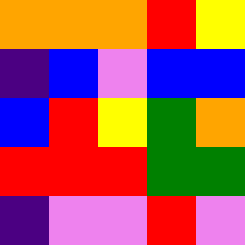[["orange", "orange", "orange", "red", "yellow"], ["indigo", "blue", "violet", "blue", "blue"], ["blue", "red", "yellow", "green", "orange"], ["red", "red", "red", "green", "green"], ["indigo", "violet", "violet", "red", "violet"]]